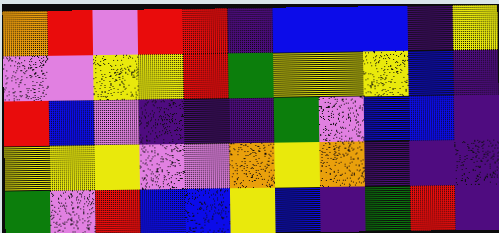[["orange", "red", "violet", "red", "red", "indigo", "blue", "blue", "blue", "indigo", "yellow"], ["violet", "violet", "yellow", "yellow", "red", "green", "yellow", "yellow", "yellow", "blue", "indigo"], ["red", "blue", "violet", "indigo", "indigo", "indigo", "green", "violet", "blue", "blue", "indigo"], ["yellow", "yellow", "yellow", "violet", "violet", "orange", "yellow", "orange", "indigo", "indigo", "indigo"], ["green", "violet", "red", "blue", "blue", "yellow", "blue", "indigo", "green", "red", "indigo"]]